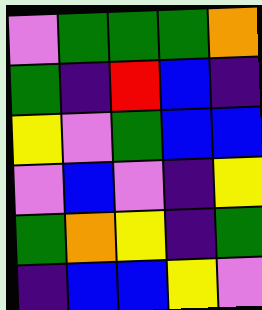[["violet", "green", "green", "green", "orange"], ["green", "indigo", "red", "blue", "indigo"], ["yellow", "violet", "green", "blue", "blue"], ["violet", "blue", "violet", "indigo", "yellow"], ["green", "orange", "yellow", "indigo", "green"], ["indigo", "blue", "blue", "yellow", "violet"]]